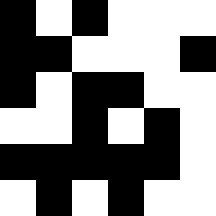[["black", "white", "black", "white", "white", "white"], ["black", "black", "white", "white", "white", "black"], ["black", "white", "black", "black", "white", "white"], ["white", "white", "black", "white", "black", "white"], ["black", "black", "black", "black", "black", "white"], ["white", "black", "white", "black", "white", "white"]]